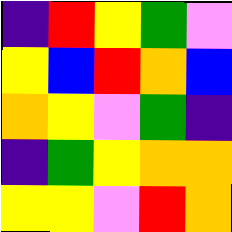[["indigo", "red", "yellow", "green", "violet"], ["yellow", "blue", "red", "orange", "blue"], ["orange", "yellow", "violet", "green", "indigo"], ["indigo", "green", "yellow", "orange", "orange"], ["yellow", "yellow", "violet", "red", "orange"]]